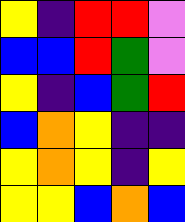[["yellow", "indigo", "red", "red", "violet"], ["blue", "blue", "red", "green", "violet"], ["yellow", "indigo", "blue", "green", "red"], ["blue", "orange", "yellow", "indigo", "indigo"], ["yellow", "orange", "yellow", "indigo", "yellow"], ["yellow", "yellow", "blue", "orange", "blue"]]